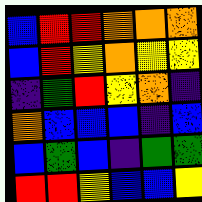[["blue", "red", "red", "orange", "orange", "orange"], ["blue", "red", "yellow", "orange", "yellow", "yellow"], ["indigo", "green", "red", "yellow", "orange", "indigo"], ["orange", "blue", "blue", "blue", "indigo", "blue"], ["blue", "green", "blue", "indigo", "green", "green"], ["red", "red", "yellow", "blue", "blue", "yellow"]]